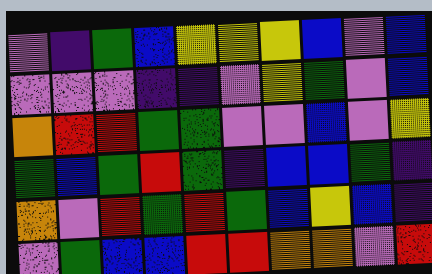[["violet", "indigo", "green", "blue", "yellow", "yellow", "yellow", "blue", "violet", "blue"], ["violet", "violet", "violet", "indigo", "indigo", "violet", "yellow", "green", "violet", "blue"], ["orange", "red", "red", "green", "green", "violet", "violet", "blue", "violet", "yellow"], ["green", "blue", "green", "red", "green", "indigo", "blue", "blue", "green", "indigo"], ["orange", "violet", "red", "green", "red", "green", "blue", "yellow", "blue", "indigo"], ["violet", "green", "blue", "blue", "red", "red", "orange", "orange", "violet", "red"]]